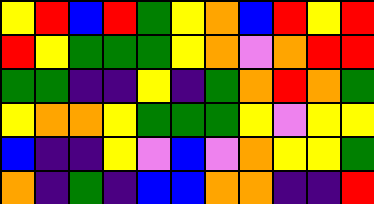[["yellow", "red", "blue", "red", "green", "yellow", "orange", "blue", "red", "yellow", "red"], ["red", "yellow", "green", "green", "green", "yellow", "orange", "violet", "orange", "red", "red"], ["green", "green", "indigo", "indigo", "yellow", "indigo", "green", "orange", "red", "orange", "green"], ["yellow", "orange", "orange", "yellow", "green", "green", "green", "yellow", "violet", "yellow", "yellow"], ["blue", "indigo", "indigo", "yellow", "violet", "blue", "violet", "orange", "yellow", "yellow", "green"], ["orange", "indigo", "green", "indigo", "blue", "blue", "orange", "orange", "indigo", "indigo", "red"]]